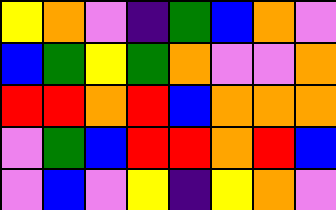[["yellow", "orange", "violet", "indigo", "green", "blue", "orange", "violet"], ["blue", "green", "yellow", "green", "orange", "violet", "violet", "orange"], ["red", "red", "orange", "red", "blue", "orange", "orange", "orange"], ["violet", "green", "blue", "red", "red", "orange", "red", "blue"], ["violet", "blue", "violet", "yellow", "indigo", "yellow", "orange", "violet"]]